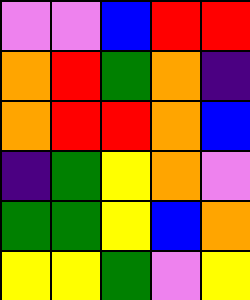[["violet", "violet", "blue", "red", "red"], ["orange", "red", "green", "orange", "indigo"], ["orange", "red", "red", "orange", "blue"], ["indigo", "green", "yellow", "orange", "violet"], ["green", "green", "yellow", "blue", "orange"], ["yellow", "yellow", "green", "violet", "yellow"]]